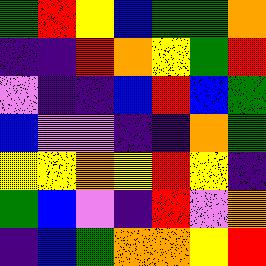[["green", "red", "yellow", "blue", "green", "green", "orange"], ["indigo", "indigo", "red", "orange", "yellow", "green", "red"], ["violet", "indigo", "indigo", "blue", "red", "blue", "green"], ["blue", "violet", "violet", "indigo", "indigo", "orange", "green"], ["yellow", "yellow", "orange", "yellow", "red", "yellow", "indigo"], ["green", "blue", "violet", "indigo", "red", "violet", "orange"], ["indigo", "blue", "green", "orange", "orange", "yellow", "red"]]